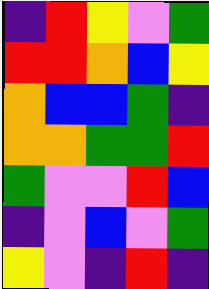[["indigo", "red", "yellow", "violet", "green"], ["red", "red", "orange", "blue", "yellow"], ["orange", "blue", "blue", "green", "indigo"], ["orange", "orange", "green", "green", "red"], ["green", "violet", "violet", "red", "blue"], ["indigo", "violet", "blue", "violet", "green"], ["yellow", "violet", "indigo", "red", "indigo"]]